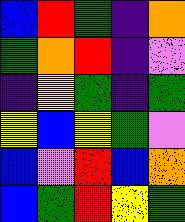[["blue", "red", "green", "indigo", "orange"], ["green", "orange", "red", "indigo", "violet"], ["indigo", "yellow", "green", "indigo", "green"], ["yellow", "blue", "yellow", "green", "violet"], ["blue", "violet", "red", "blue", "orange"], ["blue", "green", "red", "yellow", "green"]]